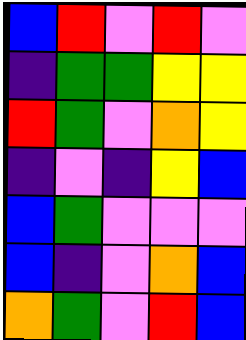[["blue", "red", "violet", "red", "violet"], ["indigo", "green", "green", "yellow", "yellow"], ["red", "green", "violet", "orange", "yellow"], ["indigo", "violet", "indigo", "yellow", "blue"], ["blue", "green", "violet", "violet", "violet"], ["blue", "indigo", "violet", "orange", "blue"], ["orange", "green", "violet", "red", "blue"]]